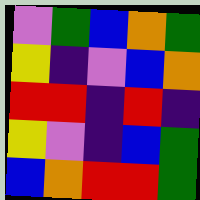[["violet", "green", "blue", "orange", "green"], ["yellow", "indigo", "violet", "blue", "orange"], ["red", "red", "indigo", "red", "indigo"], ["yellow", "violet", "indigo", "blue", "green"], ["blue", "orange", "red", "red", "green"]]